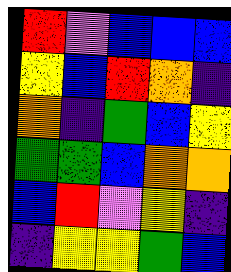[["red", "violet", "blue", "blue", "blue"], ["yellow", "blue", "red", "orange", "indigo"], ["orange", "indigo", "green", "blue", "yellow"], ["green", "green", "blue", "orange", "orange"], ["blue", "red", "violet", "yellow", "indigo"], ["indigo", "yellow", "yellow", "green", "blue"]]